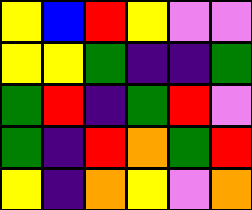[["yellow", "blue", "red", "yellow", "violet", "violet"], ["yellow", "yellow", "green", "indigo", "indigo", "green"], ["green", "red", "indigo", "green", "red", "violet"], ["green", "indigo", "red", "orange", "green", "red"], ["yellow", "indigo", "orange", "yellow", "violet", "orange"]]